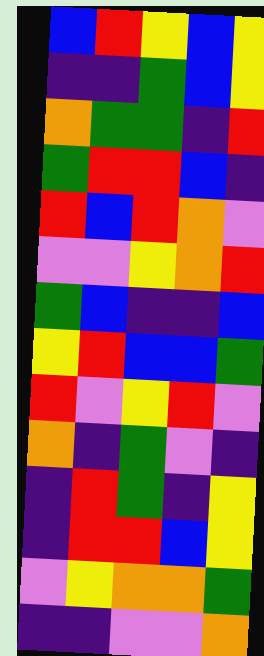[["blue", "red", "yellow", "blue", "yellow"], ["indigo", "indigo", "green", "blue", "yellow"], ["orange", "green", "green", "indigo", "red"], ["green", "red", "red", "blue", "indigo"], ["red", "blue", "red", "orange", "violet"], ["violet", "violet", "yellow", "orange", "red"], ["green", "blue", "indigo", "indigo", "blue"], ["yellow", "red", "blue", "blue", "green"], ["red", "violet", "yellow", "red", "violet"], ["orange", "indigo", "green", "violet", "indigo"], ["indigo", "red", "green", "indigo", "yellow"], ["indigo", "red", "red", "blue", "yellow"], ["violet", "yellow", "orange", "orange", "green"], ["indigo", "indigo", "violet", "violet", "orange"]]